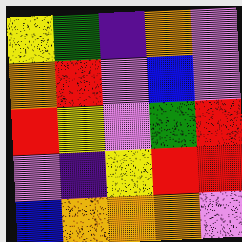[["yellow", "green", "indigo", "orange", "violet"], ["orange", "red", "violet", "blue", "violet"], ["red", "yellow", "violet", "green", "red"], ["violet", "indigo", "yellow", "red", "red"], ["blue", "orange", "orange", "orange", "violet"]]